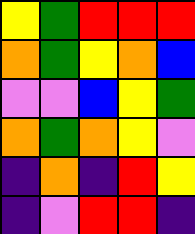[["yellow", "green", "red", "red", "red"], ["orange", "green", "yellow", "orange", "blue"], ["violet", "violet", "blue", "yellow", "green"], ["orange", "green", "orange", "yellow", "violet"], ["indigo", "orange", "indigo", "red", "yellow"], ["indigo", "violet", "red", "red", "indigo"]]